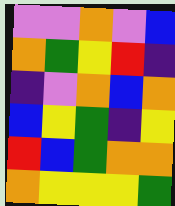[["violet", "violet", "orange", "violet", "blue"], ["orange", "green", "yellow", "red", "indigo"], ["indigo", "violet", "orange", "blue", "orange"], ["blue", "yellow", "green", "indigo", "yellow"], ["red", "blue", "green", "orange", "orange"], ["orange", "yellow", "yellow", "yellow", "green"]]